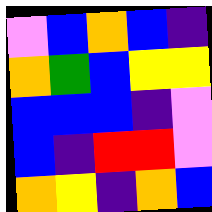[["violet", "blue", "orange", "blue", "indigo"], ["orange", "green", "blue", "yellow", "yellow"], ["blue", "blue", "blue", "indigo", "violet"], ["blue", "indigo", "red", "red", "violet"], ["orange", "yellow", "indigo", "orange", "blue"]]